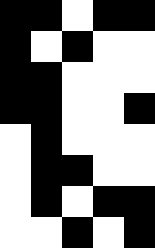[["black", "black", "white", "black", "black"], ["black", "white", "black", "white", "white"], ["black", "black", "white", "white", "white"], ["black", "black", "white", "white", "black"], ["white", "black", "white", "white", "white"], ["white", "black", "black", "white", "white"], ["white", "black", "white", "black", "black"], ["white", "white", "black", "white", "black"]]